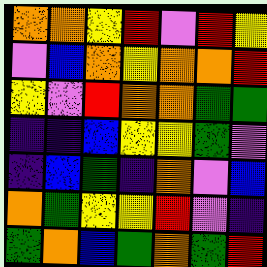[["orange", "orange", "yellow", "red", "violet", "red", "yellow"], ["violet", "blue", "orange", "yellow", "orange", "orange", "red"], ["yellow", "violet", "red", "orange", "orange", "green", "green"], ["indigo", "indigo", "blue", "yellow", "yellow", "green", "violet"], ["indigo", "blue", "green", "indigo", "orange", "violet", "blue"], ["orange", "green", "yellow", "yellow", "red", "violet", "indigo"], ["green", "orange", "blue", "green", "orange", "green", "red"]]